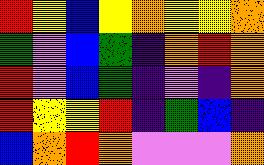[["red", "yellow", "blue", "yellow", "orange", "yellow", "yellow", "orange"], ["green", "violet", "blue", "green", "indigo", "orange", "red", "orange"], ["red", "violet", "blue", "green", "indigo", "violet", "indigo", "orange"], ["red", "yellow", "yellow", "red", "indigo", "green", "blue", "indigo"], ["blue", "orange", "red", "orange", "violet", "violet", "violet", "orange"]]